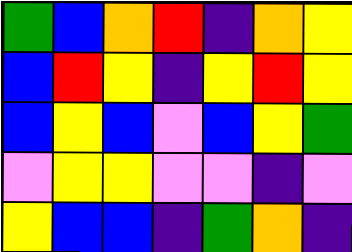[["green", "blue", "orange", "red", "indigo", "orange", "yellow"], ["blue", "red", "yellow", "indigo", "yellow", "red", "yellow"], ["blue", "yellow", "blue", "violet", "blue", "yellow", "green"], ["violet", "yellow", "yellow", "violet", "violet", "indigo", "violet"], ["yellow", "blue", "blue", "indigo", "green", "orange", "indigo"]]